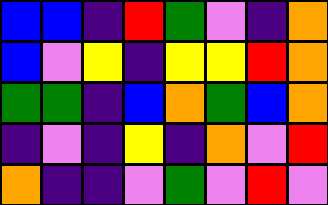[["blue", "blue", "indigo", "red", "green", "violet", "indigo", "orange"], ["blue", "violet", "yellow", "indigo", "yellow", "yellow", "red", "orange"], ["green", "green", "indigo", "blue", "orange", "green", "blue", "orange"], ["indigo", "violet", "indigo", "yellow", "indigo", "orange", "violet", "red"], ["orange", "indigo", "indigo", "violet", "green", "violet", "red", "violet"]]